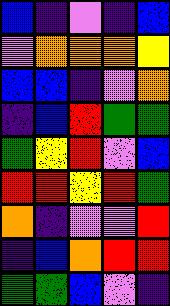[["blue", "indigo", "violet", "indigo", "blue"], ["violet", "orange", "orange", "orange", "yellow"], ["blue", "blue", "indigo", "violet", "orange"], ["indigo", "blue", "red", "green", "green"], ["green", "yellow", "red", "violet", "blue"], ["red", "red", "yellow", "red", "green"], ["orange", "indigo", "violet", "violet", "red"], ["indigo", "blue", "orange", "red", "red"], ["green", "green", "blue", "violet", "indigo"]]